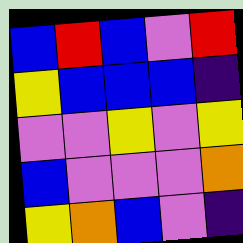[["blue", "red", "blue", "violet", "red"], ["yellow", "blue", "blue", "blue", "indigo"], ["violet", "violet", "yellow", "violet", "yellow"], ["blue", "violet", "violet", "violet", "orange"], ["yellow", "orange", "blue", "violet", "indigo"]]